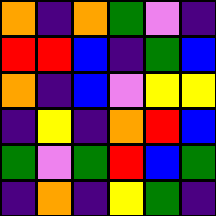[["orange", "indigo", "orange", "green", "violet", "indigo"], ["red", "red", "blue", "indigo", "green", "blue"], ["orange", "indigo", "blue", "violet", "yellow", "yellow"], ["indigo", "yellow", "indigo", "orange", "red", "blue"], ["green", "violet", "green", "red", "blue", "green"], ["indigo", "orange", "indigo", "yellow", "green", "indigo"]]